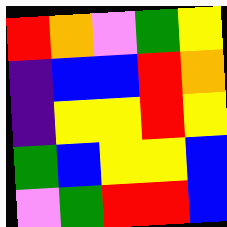[["red", "orange", "violet", "green", "yellow"], ["indigo", "blue", "blue", "red", "orange"], ["indigo", "yellow", "yellow", "red", "yellow"], ["green", "blue", "yellow", "yellow", "blue"], ["violet", "green", "red", "red", "blue"]]